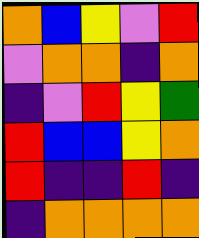[["orange", "blue", "yellow", "violet", "red"], ["violet", "orange", "orange", "indigo", "orange"], ["indigo", "violet", "red", "yellow", "green"], ["red", "blue", "blue", "yellow", "orange"], ["red", "indigo", "indigo", "red", "indigo"], ["indigo", "orange", "orange", "orange", "orange"]]